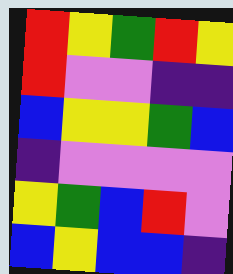[["red", "yellow", "green", "red", "yellow"], ["red", "violet", "violet", "indigo", "indigo"], ["blue", "yellow", "yellow", "green", "blue"], ["indigo", "violet", "violet", "violet", "violet"], ["yellow", "green", "blue", "red", "violet"], ["blue", "yellow", "blue", "blue", "indigo"]]